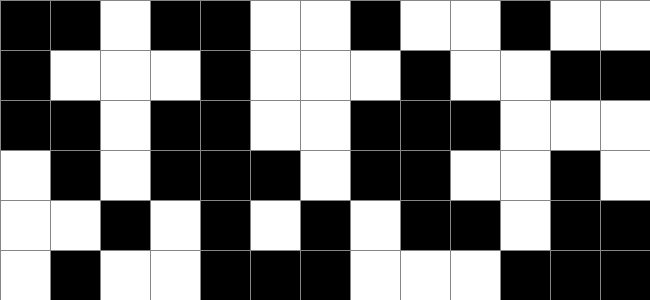[["black", "black", "white", "black", "black", "white", "white", "black", "white", "white", "black", "white", "white"], ["black", "white", "white", "white", "black", "white", "white", "white", "black", "white", "white", "black", "black"], ["black", "black", "white", "black", "black", "white", "white", "black", "black", "black", "white", "white", "white"], ["white", "black", "white", "black", "black", "black", "white", "black", "black", "white", "white", "black", "white"], ["white", "white", "black", "white", "black", "white", "black", "white", "black", "black", "white", "black", "black"], ["white", "black", "white", "white", "black", "black", "black", "white", "white", "white", "black", "black", "black"]]